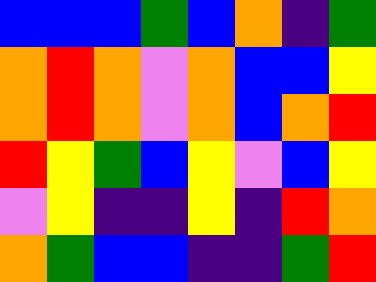[["blue", "blue", "blue", "green", "blue", "orange", "indigo", "green"], ["orange", "red", "orange", "violet", "orange", "blue", "blue", "yellow"], ["orange", "red", "orange", "violet", "orange", "blue", "orange", "red"], ["red", "yellow", "green", "blue", "yellow", "violet", "blue", "yellow"], ["violet", "yellow", "indigo", "indigo", "yellow", "indigo", "red", "orange"], ["orange", "green", "blue", "blue", "indigo", "indigo", "green", "red"]]